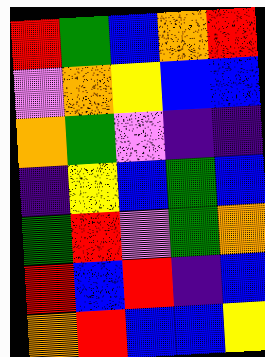[["red", "green", "blue", "orange", "red"], ["violet", "orange", "yellow", "blue", "blue"], ["orange", "green", "violet", "indigo", "indigo"], ["indigo", "yellow", "blue", "green", "blue"], ["green", "red", "violet", "green", "orange"], ["red", "blue", "red", "indigo", "blue"], ["orange", "red", "blue", "blue", "yellow"]]